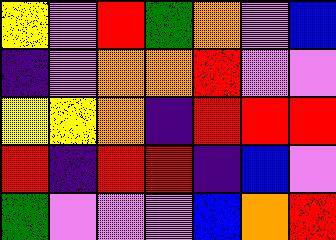[["yellow", "violet", "red", "green", "orange", "violet", "blue"], ["indigo", "violet", "orange", "orange", "red", "violet", "violet"], ["yellow", "yellow", "orange", "indigo", "red", "red", "red"], ["red", "indigo", "red", "red", "indigo", "blue", "violet"], ["green", "violet", "violet", "violet", "blue", "orange", "red"]]